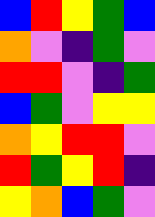[["blue", "red", "yellow", "green", "blue"], ["orange", "violet", "indigo", "green", "violet"], ["red", "red", "violet", "indigo", "green"], ["blue", "green", "violet", "yellow", "yellow"], ["orange", "yellow", "red", "red", "violet"], ["red", "green", "yellow", "red", "indigo"], ["yellow", "orange", "blue", "green", "violet"]]